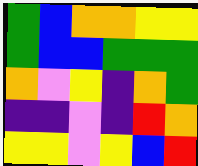[["green", "blue", "orange", "orange", "yellow", "yellow"], ["green", "blue", "blue", "green", "green", "green"], ["orange", "violet", "yellow", "indigo", "orange", "green"], ["indigo", "indigo", "violet", "indigo", "red", "orange"], ["yellow", "yellow", "violet", "yellow", "blue", "red"]]